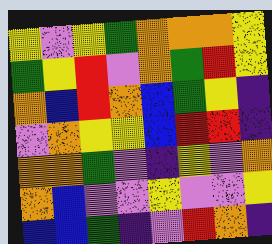[["yellow", "violet", "yellow", "green", "orange", "orange", "orange", "yellow"], ["green", "yellow", "red", "violet", "orange", "green", "red", "yellow"], ["orange", "blue", "red", "orange", "blue", "green", "yellow", "indigo"], ["violet", "orange", "yellow", "yellow", "blue", "red", "red", "indigo"], ["orange", "orange", "green", "violet", "indigo", "yellow", "violet", "orange"], ["orange", "blue", "violet", "violet", "yellow", "violet", "violet", "yellow"], ["blue", "blue", "green", "indigo", "violet", "red", "orange", "indigo"]]